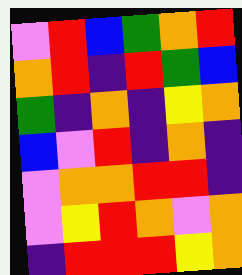[["violet", "red", "blue", "green", "orange", "red"], ["orange", "red", "indigo", "red", "green", "blue"], ["green", "indigo", "orange", "indigo", "yellow", "orange"], ["blue", "violet", "red", "indigo", "orange", "indigo"], ["violet", "orange", "orange", "red", "red", "indigo"], ["violet", "yellow", "red", "orange", "violet", "orange"], ["indigo", "red", "red", "red", "yellow", "orange"]]